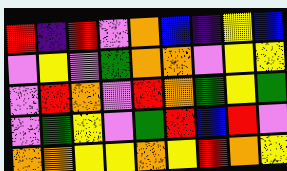[["red", "indigo", "red", "violet", "orange", "blue", "indigo", "yellow", "blue"], ["violet", "yellow", "violet", "green", "orange", "orange", "violet", "yellow", "yellow"], ["violet", "red", "orange", "violet", "red", "orange", "green", "yellow", "green"], ["violet", "green", "yellow", "violet", "green", "red", "blue", "red", "violet"], ["orange", "orange", "yellow", "yellow", "orange", "yellow", "red", "orange", "yellow"]]